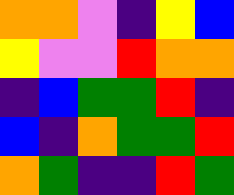[["orange", "orange", "violet", "indigo", "yellow", "blue"], ["yellow", "violet", "violet", "red", "orange", "orange"], ["indigo", "blue", "green", "green", "red", "indigo"], ["blue", "indigo", "orange", "green", "green", "red"], ["orange", "green", "indigo", "indigo", "red", "green"]]